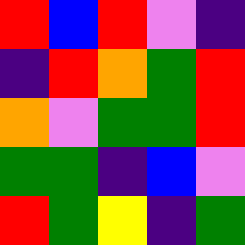[["red", "blue", "red", "violet", "indigo"], ["indigo", "red", "orange", "green", "red"], ["orange", "violet", "green", "green", "red"], ["green", "green", "indigo", "blue", "violet"], ["red", "green", "yellow", "indigo", "green"]]